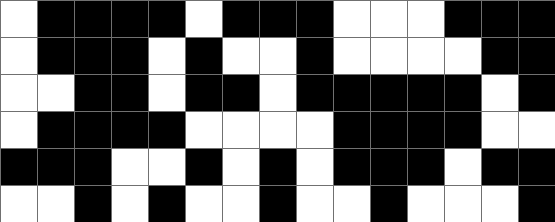[["white", "black", "black", "black", "black", "white", "black", "black", "black", "white", "white", "white", "black", "black", "black"], ["white", "black", "black", "black", "white", "black", "white", "white", "black", "white", "white", "white", "white", "black", "black"], ["white", "white", "black", "black", "white", "black", "black", "white", "black", "black", "black", "black", "black", "white", "black"], ["white", "black", "black", "black", "black", "white", "white", "white", "white", "black", "black", "black", "black", "white", "white"], ["black", "black", "black", "white", "white", "black", "white", "black", "white", "black", "black", "black", "white", "black", "black"], ["white", "white", "black", "white", "black", "white", "white", "black", "white", "white", "black", "white", "white", "white", "black"]]